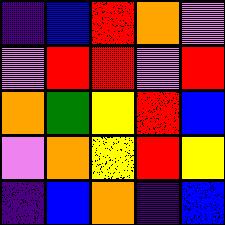[["indigo", "blue", "red", "orange", "violet"], ["violet", "red", "red", "violet", "red"], ["orange", "green", "yellow", "red", "blue"], ["violet", "orange", "yellow", "red", "yellow"], ["indigo", "blue", "orange", "indigo", "blue"]]